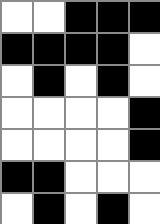[["white", "white", "black", "black", "black"], ["black", "black", "black", "black", "white"], ["white", "black", "white", "black", "white"], ["white", "white", "white", "white", "black"], ["white", "white", "white", "white", "black"], ["black", "black", "white", "white", "white"], ["white", "black", "white", "black", "white"]]